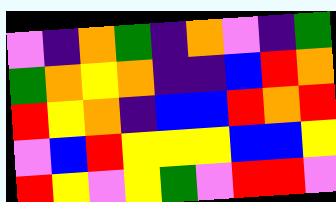[["violet", "indigo", "orange", "green", "indigo", "orange", "violet", "indigo", "green"], ["green", "orange", "yellow", "orange", "indigo", "indigo", "blue", "red", "orange"], ["red", "yellow", "orange", "indigo", "blue", "blue", "red", "orange", "red"], ["violet", "blue", "red", "yellow", "yellow", "yellow", "blue", "blue", "yellow"], ["red", "yellow", "violet", "yellow", "green", "violet", "red", "red", "violet"]]